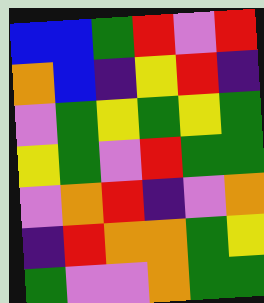[["blue", "blue", "green", "red", "violet", "red"], ["orange", "blue", "indigo", "yellow", "red", "indigo"], ["violet", "green", "yellow", "green", "yellow", "green"], ["yellow", "green", "violet", "red", "green", "green"], ["violet", "orange", "red", "indigo", "violet", "orange"], ["indigo", "red", "orange", "orange", "green", "yellow"], ["green", "violet", "violet", "orange", "green", "green"]]